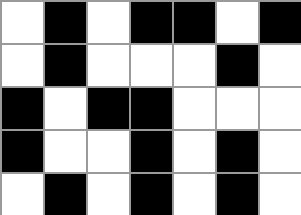[["white", "black", "white", "black", "black", "white", "black"], ["white", "black", "white", "white", "white", "black", "white"], ["black", "white", "black", "black", "white", "white", "white"], ["black", "white", "white", "black", "white", "black", "white"], ["white", "black", "white", "black", "white", "black", "white"]]